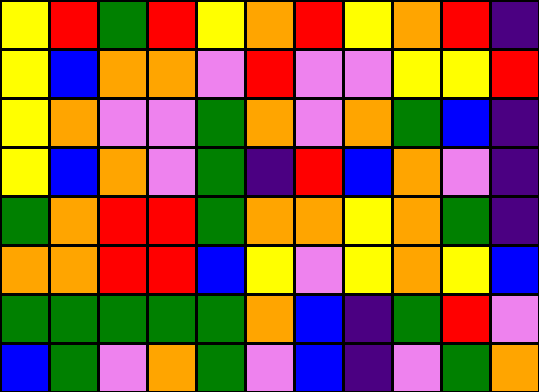[["yellow", "red", "green", "red", "yellow", "orange", "red", "yellow", "orange", "red", "indigo"], ["yellow", "blue", "orange", "orange", "violet", "red", "violet", "violet", "yellow", "yellow", "red"], ["yellow", "orange", "violet", "violet", "green", "orange", "violet", "orange", "green", "blue", "indigo"], ["yellow", "blue", "orange", "violet", "green", "indigo", "red", "blue", "orange", "violet", "indigo"], ["green", "orange", "red", "red", "green", "orange", "orange", "yellow", "orange", "green", "indigo"], ["orange", "orange", "red", "red", "blue", "yellow", "violet", "yellow", "orange", "yellow", "blue"], ["green", "green", "green", "green", "green", "orange", "blue", "indigo", "green", "red", "violet"], ["blue", "green", "violet", "orange", "green", "violet", "blue", "indigo", "violet", "green", "orange"]]